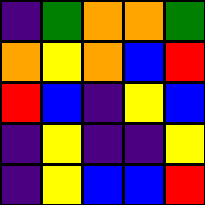[["indigo", "green", "orange", "orange", "green"], ["orange", "yellow", "orange", "blue", "red"], ["red", "blue", "indigo", "yellow", "blue"], ["indigo", "yellow", "indigo", "indigo", "yellow"], ["indigo", "yellow", "blue", "blue", "red"]]